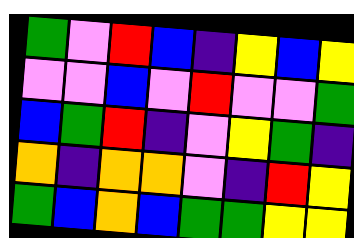[["green", "violet", "red", "blue", "indigo", "yellow", "blue", "yellow"], ["violet", "violet", "blue", "violet", "red", "violet", "violet", "green"], ["blue", "green", "red", "indigo", "violet", "yellow", "green", "indigo"], ["orange", "indigo", "orange", "orange", "violet", "indigo", "red", "yellow"], ["green", "blue", "orange", "blue", "green", "green", "yellow", "yellow"]]